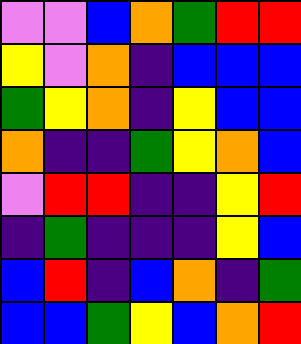[["violet", "violet", "blue", "orange", "green", "red", "red"], ["yellow", "violet", "orange", "indigo", "blue", "blue", "blue"], ["green", "yellow", "orange", "indigo", "yellow", "blue", "blue"], ["orange", "indigo", "indigo", "green", "yellow", "orange", "blue"], ["violet", "red", "red", "indigo", "indigo", "yellow", "red"], ["indigo", "green", "indigo", "indigo", "indigo", "yellow", "blue"], ["blue", "red", "indigo", "blue", "orange", "indigo", "green"], ["blue", "blue", "green", "yellow", "blue", "orange", "red"]]